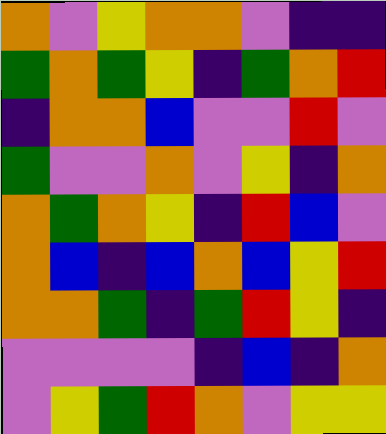[["orange", "violet", "yellow", "orange", "orange", "violet", "indigo", "indigo"], ["green", "orange", "green", "yellow", "indigo", "green", "orange", "red"], ["indigo", "orange", "orange", "blue", "violet", "violet", "red", "violet"], ["green", "violet", "violet", "orange", "violet", "yellow", "indigo", "orange"], ["orange", "green", "orange", "yellow", "indigo", "red", "blue", "violet"], ["orange", "blue", "indigo", "blue", "orange", "blue", "yellow", "red"], ["orange", "orange", "green", "indigo", "green", "red", "yellow", "indigo"], ["violet", "violet", "violet", "violet", "indigo", "blue", "indigo", "orange"], ["violet", "yellow", "green", "red", "orange", "violet", "yellow", "yellow"]]